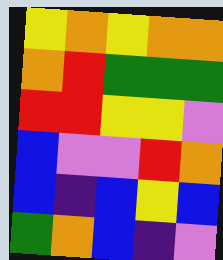[["yellow", "orange", "yellow", "orange", "orange"], ["orange", "red", "green", "green", "green"], ["red", "red", "yellow", "yellow", "violet"], ["blue", "violet", "violet", "red", "orange"], ["blue", "indigo", "blue", "yellow", "blue"], ["green", "orange", "blue", "indigo", "violet"]]